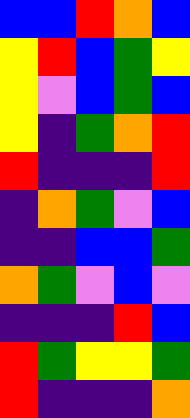[["blue", "blue", "red", "orange", "blue"], ["yellow", "red", "blue", "green", "yellow"], ["yellow", "violet", "blue", "green", "blue"], ["yellow", "indigo", "green", "orange", "red"], ["red", "indigo", "indigo", "indigo", "red"], ["indigo", "orange", "green", "violet", "blue"], ["indigo", "indigo", "blue", "blue", "green"], ["orange", "green", "violet", "blue", "violet"], ["indigo", "indigo", "indigo", "red", "blue"], ["red", "green", "yellow", "yellow", "green"], ["red", "indigo", "indigo", "indigo", "orange"]]